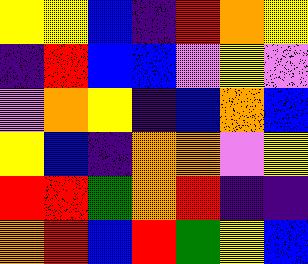[["yellow", "yellow", "blue", "indigo", "red", "orange", "yellow"], ["indigo", "red", "blue", "blue", "violet", "yellow", "violet"], ["violet", "orange", "yellow", "indigo", "blue", "orange", "blue"], ["yellow", "blue", "indigo", "orange", "orange", "violet", "yellow"], ["red", "red", "green", "orange", "red", "indigo", "indigo"], ["orange", "red", "blue", "red", "green", "yellow", "blue"]]